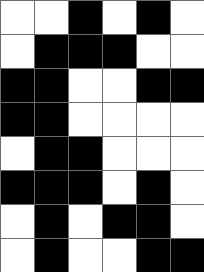[["white", "white", "black", "white", "black", "white"], ["white", "black", "black", "black", "white", "white"], ["black", "black", "white", "white", "black", "black"], ["black", "black", "white", "white", "white", "white"], ["white", "black", "black", "white", "white", "white"], ["black", "black", "black", "white", "black", "white"], ["white", "black", "white", "black", "black", "white"], ["white", "black", "white", "white", "black", "black"]]